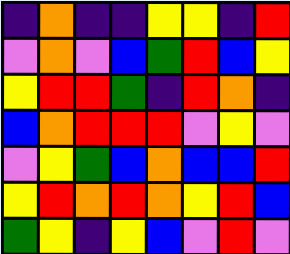[["indigo", "orange", "indigo", "indigo", "yellow", "yellow", "indigo", "red"], ["violet", "orange", "violet", "blue", "green", "red", "blue", "yellow"], ["yellow", "red", "red", "green", "indigo", "red", "orange", "indigo"], ["blue", "orange", "red", "red", "red", "violet", "yellow", "violet"], ["violet", "yellow", "green", "blue", "orange", "blue", "blue", "red"], ["yellow", "red", "orange", "red", "orange", "yellow", "red", "blue"], ["green", "yellow", "indigo", "yellow", "blue", "violet", "red", "violet"]]